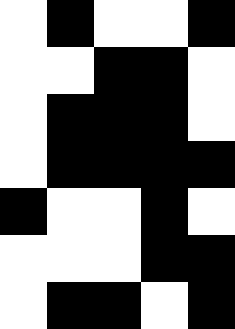[["white", "black", "white", "white", "black"], ["white", "white", "black", "black", "white"], ["white", "black", "black", "black", "white"], ["white", "black", "black", "black", "black"], ["black", "white", "white", "black", "white"], ["white", "white", "white", "black", "black"], ["white", "black", "black", "white", "black"]]